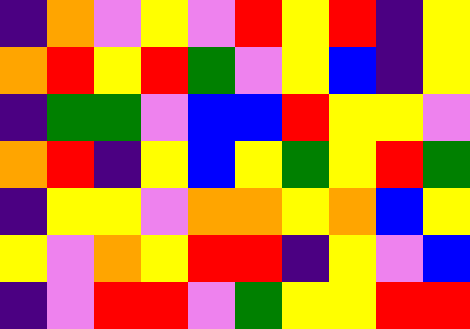[["indigo", "orange", "violet", "yellow", "violet", "red", "yellow", "red", "indigo", "yellow"], ["orange", "red", "yellow", "red", "green", "violet", "yellow", "blue", "indigo", "yellow"], ["indigo", "green", "green", "violet", "blue", "blue", "red", "yellow", "yellow", "violet"], ["orange", "red", "indigo", "yellow", "blue", "yellow", "green", "yellow", "red", "green"], ["indigo", "yellow", "yellow", "violet", "orange", "orange", "yellow", "orange", "blue", "yellow"], ["yellow", "violet", "orange", "yellow", "red", "red", "indigo", "yellow", "violet", "blue"], ["indigo", "violet", "red", "red", "violet", "green", "yellow", "yellow", "red", "red"]]